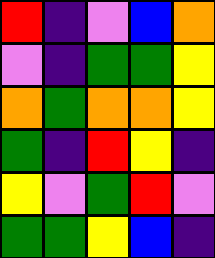[["red", "indigo", "violet", "blue", "orange"], ["violet", "indigo", "green", "green", "yellow"], ["orange", "green", "orange", "orange", "yellow"], ["green", "indigo", "red", "yellow", "indigo"], ["yellow", "violet", "green", "red", "violet"], ["green", "green", "yellow", "blue", "indigo"]]